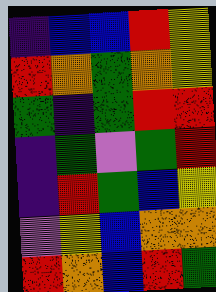[["indigo", "blue", "blue", "red", "yellow"], ["red", "orange", "green", "orange", "yellow"], ["green", "indigo", "green", "red", "red"], ["indigo", "green", "violet", "green", "red"], ["indigo", "red", "green", "blue", "yellow"], ["violet", "yellow", "blue", "orange", "orange"], ["red", "orange", "blue", "red", "green"]]